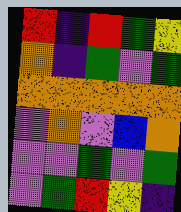[["red", "indigo", "red", "green", "yellow"], ["orange", "indigo", "green", "violet", "green"], ["orange", "orange", "orange", "orange", "orange"], ["violet", "orange", "violet", "blue", "orange"], ["violet", "violet", "green", "violet", "green"], ["violet", "green", "red", "yellow", "indigo"]]